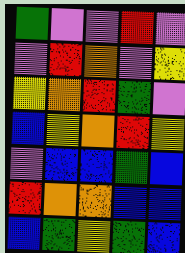[["green", "violet", "violet", "red", "violet"], ["violet", "red", "orange", "violet", "yellow"], ["yellow", "orange", "red", "green", "violet"], ["blue", "yellow", "orange", "red", "yellow"], ["violet", "blue", "blue", "green", "blue"], ["red", "orange", "orange", "blue", "blue"], ["blue", "green", "yellow", "green", "blue"]]